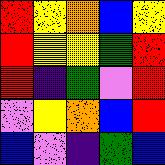[["red", "yellow", "orange", "blue", "yellow"], ["red", "yellow", "yellow", "green", "red"], ["red", "indigo", "green", "violet", "red"], ["violet", "yellow", "orange", "blue", "red"], ["blue", "violet", "indigo", "green", "blue"]]